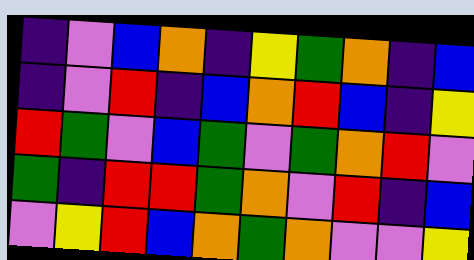[["indigo", "violet", "blue", "orange", "indigo", "yellow", "green", "orange", "indigo", "blue"], ["indigo", "violet", "red", "indigo", "blue", "orange", "red", "blue", "indigo", "yellow"], ["red", "green", "violet", "blue", "green", "violet", "green", "orange", "red", "violet"], ["green", "indigo", "red", "red", "green", "orange", "violet", "red", "indigo", "blue"], ["violet", "yellow", "red", "blue", "orange", "green", "orange", "violet", "violet", "yellow"]]